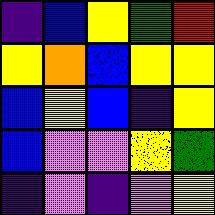[["indigo", "blue", "yellow", "green", "red"], ["yellow", "orange", "blue", "yellow", "yellow"], ["blue", "yellow", "blue", "indigo", "yellow"], ["blue", "violet", "violet", "yellow", "green"], ["indigo", "violet", "indigo", "violet", "yellow"]]